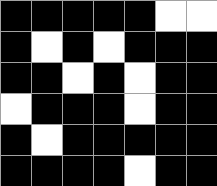[["black", "black", "black", "black", "black", "white", "white"], ["black", "white", "black", "white", "black", "black", "black"], ["black", "black", "white", "black", "white", "black", "black"], ["white", "black", "black", "black", "white", "black", "black"], ["black", "white", "black", "black", "black", "black", "black"], ["black", "black", "black", "black", "white", "black", "black"]]